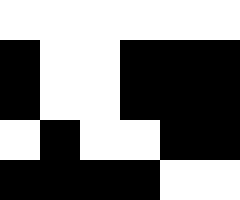[["white", "white", "white", "white", "white", "white"], ["black", "white", "white", "black", "black", "black"], ["black", "white", "white", "black", "black", "black"], ["white", "black", "white", "white", "black", "black"], ["black", "black", "black", "black", "white", "white"]]